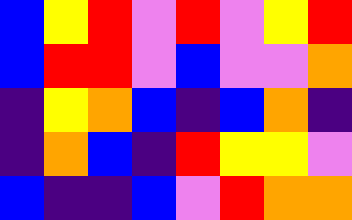[["blue", "yellow", "red", "violet", "red", "violet", "yellow", "red"], ["blue", "red", "red", "violet", "blue", "violet", "violet", "orange"], ["indigo", "yellow", "orange", "blue", "indigo", "blue", "orange", "indigo"], ["indigo", "orange", "blue", "indigo", "red", "yellow", "yellow", "violet"], ["blue", "indigo", "indigo", "blue", "violet", "red", "orange", "orange"]]